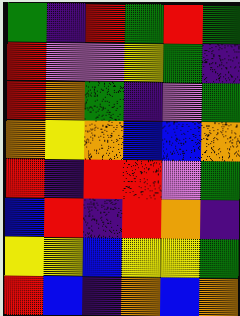[["green", "indigo", "red", "green", "red", "green"], ["red", "violet", "violet", "yellow", "green", "indigo"], ["red", "orange", "green", "indigo", "violet", "green"], ["orange", "yellow", "orange", "blue", "blue", "orange"], ["red", "indigo", "red", "red", "violet", "green"], ["blue", "red", "indigo", "red", "orange", "indigo"], ["yellow", "yellow", "blue", "yellow", "yellow", "green"], ["red", "blue", "indigo", "orange", "blue", "orange"]]